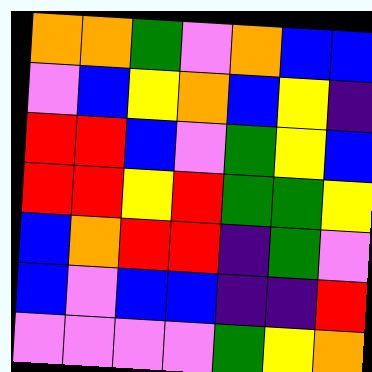[["orange", "orange", "green", "violet", "orange", "blue", "blue"], ["violet", "blue", "yellow", "orange", "blue", "yellow", "indigo"], ["red", "red", "blue", "violet", "green", "yellow", "blue"], ["red", "red", "yellow", "red", "green", "green", "yellow"], ["blue", "orange", "red", "red", "indigo", "green", "violet"], ["blue", "violet", "blue", "blue", "indigo", "indigo", "red"], ["violet", "violet", "violet", "violet", "green", "yellow", "orange"]]